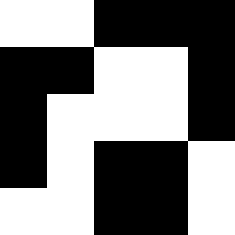[["white", "white", "black", "black", "black"], ["black", "black", "white", "white", "black"], ["black", "white", "white", "white", "black"], ["black", "white", "black", "black", "white"], ["white", "white", "black", "black", "white"]]